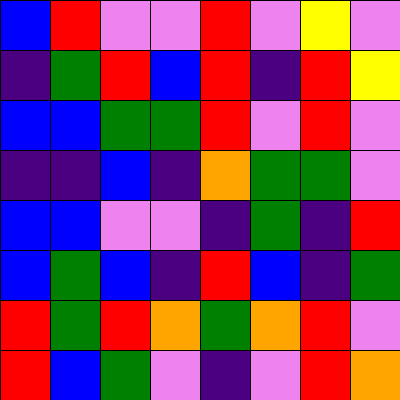[["blue", "red", "violet", "violet", "red", "violet", "yellow", "violet"], ["indigo", "green", "red", "blue", "red", "indigo", "red", "yellow"], ["blue", "blue", "green", "green", "red", "violet", "red", "violet"], ["indigo", "indigo", "blue", "indigo", "orange", "green", "green", "violet"], ["blue", "blue", "violet", "violet", "indigo", "green", "indigo", "red"], ["blue", "green", "blue", "indigo", "red", "blue", "indigo", "green"], ["red", "green", "red", "orange", "green", "orange", "red", "violet"], ["red", "blue", "green", "violet", "indigo", "violet", "red", "orange"]]